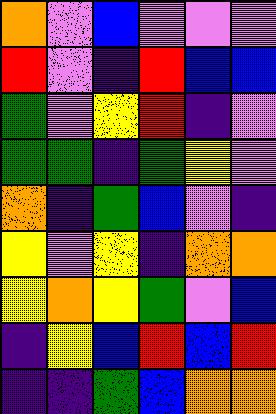[["orange", "violet", "blue", "violet", "violet", "violet"], ["red", "violet", "indigo", "red", "blue", "blue"], ["green", "violet", "yellow", "red", "indigo", "violet"], ["green", "green", "indigo", "green", "yellow", "violet"], ["orange", "indigo", "green", "blue", "violet", "indigo"], ["yellow", "violet", "yellow", "indigo", "orange", "orange"], ["yellow", "orange", "yellow", "green", "violet", "blue"], ["indigo", "yellow", "blue", "red", "blue", "red"], ["indigo", "indigo", "green", "blue", "orange", "orange"]]